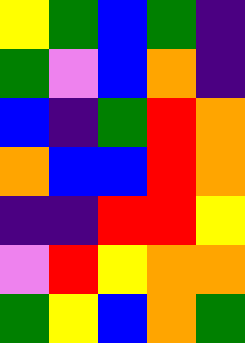[["yellow", "green", "blue", "green", "indigo"], ["green", "violet", "blue", "orange", "indigo"], ["blue", "indigo", "green", "red", "orange"], ["orange", "blue", "blue", "red", "orange"], ["indigo", "indigo", "red", "red", "yellow"], ["violet", "red", "yellow", "orange", "orange"], ["green", "yellow", "blue", "orange", "green"]]